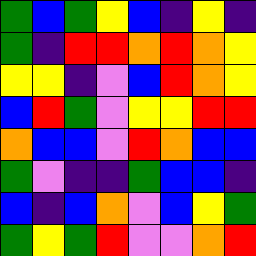[["green", "blue", "green", "yellow", "blue", "indigo", "yellow", "indigo"], ["green", "indigo", "red", "red", "orange", "red", "orange", "yellow"], ["yellow", "yellow", "indigo", "violet", "blue", "red", "orange", "yellow"], ["blue", "red", "green", "violet", "yellow", "yellow", "red", "red"], ["orange", "blue", "blue", "violet", "red", "orange", "blue", "blue"], ["green", "violet", "indigo", "indigo", "green", "blue", "blue", "indigo"], ["blue", "indigo", "blue", "orange", "violet", "blue", "yellow", "green"], ["green", "yellow", "green", "red", "violet", "violet", "orange", "red"]]